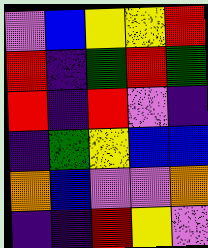[["violet", "blue", "yellow", "yellow", "red"], ["red", "indigo", "green", "red", "green"], ["red", "indigo", "red", "violet", "indigo"], ["indigo", "green", "yellow", "blue", "blue"], ["orange", "blue", "violet", "violet", "orange"], ["indigo", "indigo", "red", "yellow", "violet"]]